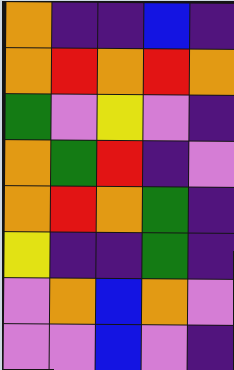[["orange", "indigo", "indigo", "blue", "indigo"], ["orange", "red", "orange", "red", "orange"], ["green", "violet", "yellow", "violet", "indigo"], ["orange", "green", "red", "indigo", "violet"], ["orange", "red", "orange", "green", "indigo"], ["yellow", "indigo", "indigo", "green", "indigo"], ["violet", "orange", "blue", "orange", "violet"], ["violet", "violet", "blue", "violet", "indigo"]]